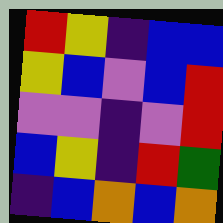[["red", "yellow", "indigo", "blue", "blue"], ["yellow", "blue", "violet", "blue", "red"], ["violet", "violet", "indigo", "violet", "red"], ["blue", "yellow", "indigo", "red", "green"], ["indigo", "blue", "orange", "blue", "orange"]]